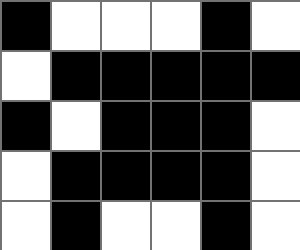[["black", "white", "white", "white", "black", "white"], ["white", "black", "black", "black", "black", "black"], ["black", "white", "black", "black", "black", "white"], ["white", "black", "black", "black", "black", "white"], ["white", "black", "white", "white", "black", "white"]]